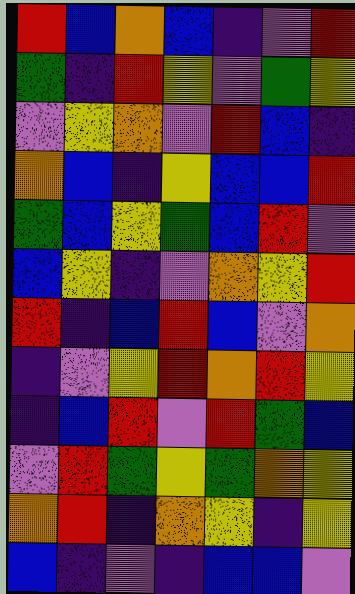[["red", "blue", "orange", "blue", "indigo", "violet", "red"], ["green", "indigo", "red", "yellow", "violet", "green", "yellow"], ["violet", "yellow", "orange", "violet", "red", "blue", "indigo"], ["orange", "blue", "indigo", "yellow", "blue", "blue", "red"], ["green", "blue", "yellow", "green", "blue", "red", "violet"], ["blue", "yellow", "indigo", "violet", "orange", "yellow", "red"], ["red", "indigo", "blue", "red", "blue", "violet", "orange"], ["indigo", "violet", "yellow", "red", "orange", "red", "yellow"], ["indigo", "blue", "red", "violet", "red", "green", "blue"], ["violet", "red", "green", "yellow", "green", "orange", "yellow"], ["orange", "red", "indigo", "orange", "yellow", "indigo", "yellow"], ["blue", "indigo", "violet", "indigo", "blue", "blue", "violet"]]